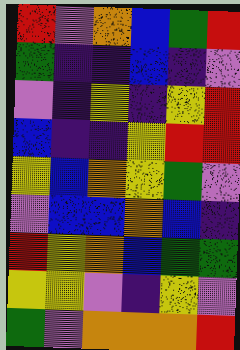[["red", "violet", "orange", "blue", "green", "red"], ["green", "indigo", "indigo", "blue", "indigo", "violet"], ["violet", "indigo", "yellow", "indigo", "yellow", "red"], ["blue", "indigo", "indigo", "yellow", "red", "red"], ["yellow", "blue", "orange", "yellow", "green", "violet"], ["violet", "blue", "blue", "orange", "blue", "indigo"], ["red", "yellow", "orange", "blue", "green", "green"], ["yellow", "yellow", "violet", "indigo", "yellow", "violet"], ["green", "violet", "orange", "orange", "orange", "red"]]